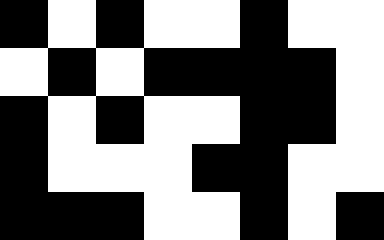[["black", "white", "black", "white", "white", "black", "white", "white"], ["white", "black", "white", "black", "black", "black", "black", "white"], ["black", "white", "black", "white", "white", "black", "black", "white"], ["black", "white", "white", "white", "black", "black", "white", "white"], ["black", "black", "black", "white", "white", "black", "white", "black"]]